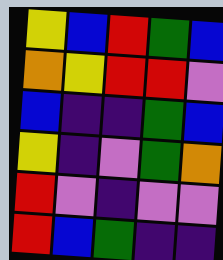[["yellow", "blue", "red", "green", "blue"], ["orange", "yellow", "red", "red", "violet"], ["blue", "indigo", "indigo", "green", "blue"], ["yellow", "indigo", "violet", "green", "orange"], ["red", "violet", "indigo", "violet", "violet"], ["red", "blue", "green", "indigo", "indigo"]]